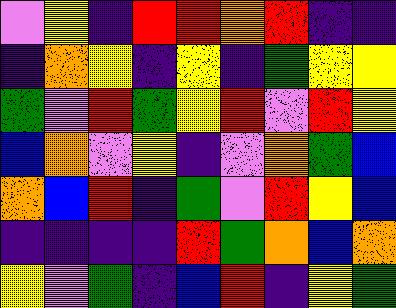[["violet", "yellow", "indigo", "red", "red", "orange", "red", "indigo", "indigo"], ["indigo", "orange", "yellow", "indigo", "yellow", "indigo", "green", "yellow", "yellow"], ["green", "violet", "red", "green", "yellow", "red", "violet", "red", "yellow"], ["blue", "orange", "violet", "yellow", "indigo", "violet", "orange", "green", "blue"], ["orange", "blue", "red", "indigo", "green", "violet", "red", "yellow", "blue"], ["indigo", "indigo", "indigo", "indigo", "red", "green", "orange", "blue", "orange"], ["yellow", "violet", "green", "indigo", "blue", "red", "indigo", "yellow", "green"]]